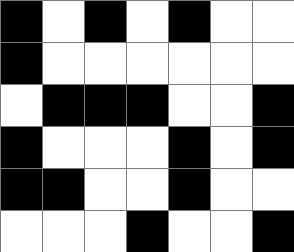[["black", "white", "black", "white", "black", "white", "white"], ["black", "white", "white", "white", "white", "white", "white"], ["white", "black", "black", "black", "white", "white", "black"], ["black", "white", "white", "white", "black", "white", "black"], ["black", "black", "white", "white", "black", "white", "white"], ["white", "white", "white", "black", "white", "white", "black"]]